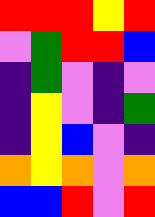[["red", "red", "red", "yellow", "red"], ["violet", "green", "red", "red", "blue"], ["indigo", "green", "violet", "indigo", "violet"], ["indigo", "yellow", "violet", "indigo", "green"], ["indigo", "yellow", "blue", "violet", "indigo"], ["orange", "yellow", "orange", "violet", "orange"], ["blue", "blue", "red", "violet", "red"]]